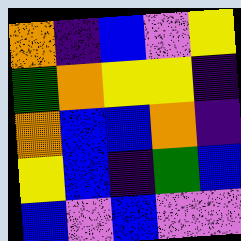[["orange", "indigo", "blue", "violet", "yellow"], ["green", "orange", "yellow", "yellow", "indigo"], ["orange", "blue", "blue", "orange", "indigo"], ["yellow", "blue", "indigo", "green", "blue"], ["blue", "violet", "blue", "violet", "violet"]]